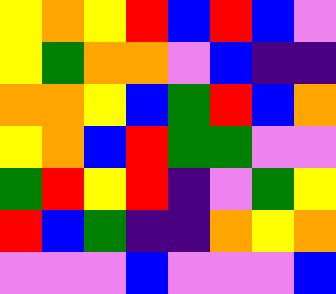[["yellow", "orange", "yellow", "red", "blue", "red", "blue", "violet"], ["yellow", "green", "orange", "orange", "violet", "blue", "indigo", "indigo"], ["orange", "orange", "yellow", "blue", "green", "red", "blue", "orange"], ["yellow", "orange", "blue", "red", "green", "green", "violet", "violet"], ["green", "red", "yellow", "red", "indigo", "violet", "green", "yellow"], ["red", "blue", "green", "indigo", "indigo", "orange", "yellow", "orange"], ["violet", "violet", "violet", "blue", "violet", "violet", "violet", "blue"]]